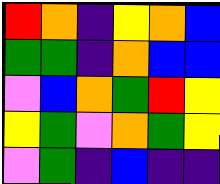[["red", "orange", "indigo", "yellow", "orange", "blue"], ["green", "green", "indigo", "orange", "blue", "blue"], ["violet", "blue", "orange", "green", "red", "yellow"], ["yellow", "green", "violet", "orange", "green", "yellow"], ["violet", "green", "indigo", "blue", "indigo", "indigo"]]